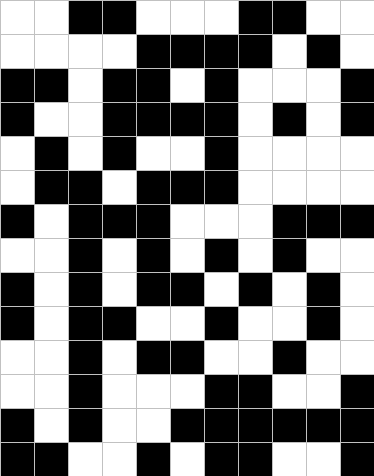[["white", "white", "black", "black", "white", "white", "white", "black", "black", "white", "white"], ["white", "white", "white", "white", "black", "black", "black", "black", "white", "black", "white"], ["black", "black", "white", "black", "black", "white", "black", "white", "white", "white", "black"], ["black", "white", "white", "black", "black", "black", "black", "white", "black", "white", "black"], ["white", "black", "white", "black", "white", "white", "black", "white", "white", "white", "white"], ["white", "black", "black", "white", "black", "black", "black", "white", "white", "white", "white"], ["black", "white", "black", "black", "black", "white", "white", "white", "black", "black", "black"], ["white", "white", "black", "white", "black", "white", "black", "white", "black", "white", "white"], ["black", "white", "black", "white", "black", "black", "white", "black", "white", "black", "white"], ["black", "white", "black", "black", "white", "white", "black", "white", "white", "black", "white"], ["white", "white", "black", "white", "black", "black", "white", "white", "black", "white", "white"], ["white", "white", "black", "white", "white", "white", "black", "black", "white", "white", "black"], ["black", "white", "black", "white", "white", "black", "black", "black", "black", "black", "black"], ["black", "black", "white", "white", "black", "white", "black", "black", "white", "white", "black"]]